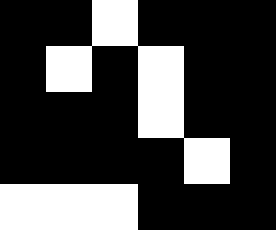[["black", "black", "white", "black", "black", "black"], ["black", "white", "black", "white", "black", "black"], ["black", "black", "black", "white", "black", "black"], ["black", "black", "black", "black", "white", "black"], ["white", "white", "white", "black", "black", "black"]]